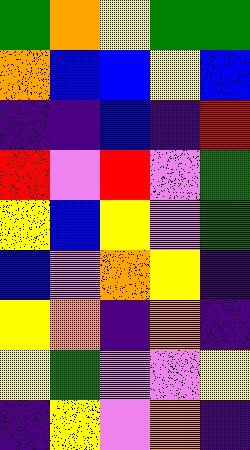[["green", "orange", "yellow", "green", "green"], ["orange", "blue", "blue", "yellow", "blue"], ["indigo", "indigo", "blue", "indigo", "red"], ["red", "violet", "red", "violet", "green"], ["yellow", "blue", "yellow", "violet", "green"], ["blue", "violet", "orange", "yellow", "indigo"], ["yellow", "orange", "indigo", "orange", "indigo"], ["yellow", "green", "violet", "violet", "yellow"], ["indigo", "yellow", "violet", "orange", "indigo"]]